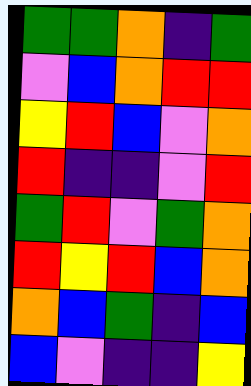[["green", "green", "orange", "indigo", "green"], ["violet", "blue", "orange", "red", "red"], ["yellow", "red", "blue", "violet", "orange"], ["red", "indigo", "indigo", "violet", "red"], ["green", "red", "violet", "green", "orange"], ["red", "yellow", "red", "blue", "orange"], ["orange", "blue", "green", "indigo", "blue"], ["blue", "violet", "indigo", "indigo", "yellow"]]